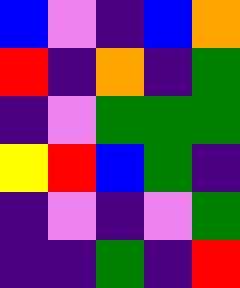[["blue", "violet", "indigo", "blue", "orange"], ["red", "indigo", "orange", "indigo", "green"], ["indigo", "violet", "green", "green", "green"], ["yellow", "red", "blue", "green", "indigo"], ["indigo", "violet", "indigo", "violet", "green"], ["indigo", "indigo", "green", "indigo", "red"]]